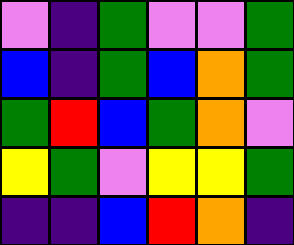[["violet", "indigo", "green", "violet", "violet", "green"], ["blue", "indigo", "green", "blue", "orange", "green"], ["green", "red", "blue", "green", "orange", "violet"], ["yellow", "green", "violet", "yellow", "yellow", "green"], ["indigo", "indigo", "blue", "red", "orange", "indigo"]]